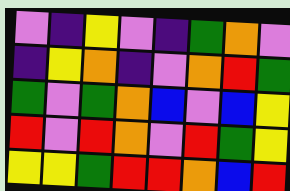[["violet", "indigo", "yellow", "violet", "indigo", "green", "orange", "violet"], ["indigo", "yellow", "orange", "indigo", "violet", "orange", "red", "green"], ["green", "violet", "green", "orange", "blue", "violet", "blue", "yellow"], ["red", "violet", "red", "orange", "violet", "red", "green", "yellow"], ["yellow", "yellow", "green", "red", "red", "orange", "blue", "red"]]